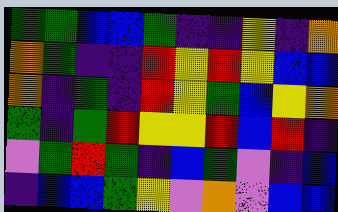[["green", "green", "blue", "blue", "green", "indigo", "indigo", "yellow", "indigo", "orange"], ["orange", "green", "indigo", "indigo", "red", "yellow", "red", "yellow", "blue", "blue"], ["orange", "indigo", "green", "indigo", "red", "yellow", "green", "blue", "yellow", "orange"], ["green", "indigo", "green", "red", "yellow", "yellow", "red", "blue", "red", "indigo"], ["violet", "green", "red", "green", "indigo", "blue", "green", "violet", "indigo", "blue"], ["indigo", "blue", "blue", "green", "yellow", "violet", "orange", "violet", "blue", "blue"]]